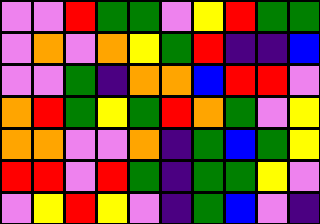[["violet", "violet", "red", "green", "green", "violet", "yellow", "red", "green", "green"], ["violet", "orange", "violet", "orange", "yellow", "green", "red", "indigo", "indigo", "blue"], ["violet", "violet", "green", "indigo", "orange", "orange", "blue", "red", "red", "violet"], ["orange", "red", "green", "yellow", "green", "red", "orange", "green", "violet", "yellow"], ["orange", "orange", "violet", "violet", "orange", "indigo", "green", "blue", "green", "yellow"], ["red", "red", "violet", "red", "green", "indigo", "green", "green", "yellow", "violet"], ["violet", "yellow", "red", "yellow", "violet", "indigo", "green", "blue", "violet", "indigo"]]